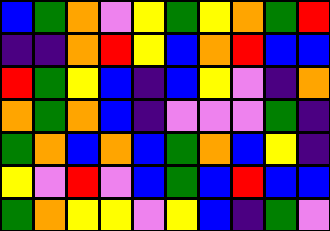[["blue", "green", "orange", "violet", "yellow", "green", "yellow", "orange", "green", "red"], ["indigo", "indigo", "orange", "red", "yellow", "blue", "orange", "red", "blue", "blue"], ["red", "green", "yellow", "blue", "indigo", "blue", "yellow", "violet", "indigo", "orange"], ["orange", "green", "orange", "blue", "indigo", "violet", "violet", "violet", "green", "indigo"], ["green", "orange", "blue", "orange", "blue", "green", "orange", "blue", "yellow", "indigo"], ["yellow", "violet", "red", "violet", "blue", "green", "blue", "red", "blue", "blue"], ["green", "orange", "yellow", "yellow", "violet", "yellow", "blue", "indigo", "green", "violet"]]